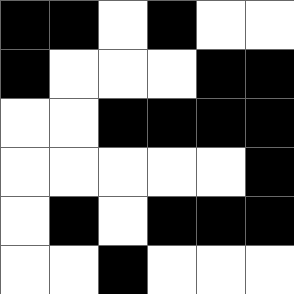[["black", "black", "white", "black", "white", "white"], ["black", "white", "white", "white", "black", "black"], ["white", "white", "black", "black", "black", "black"], ["white", "white", "white", "white", "white", "black"], ["white", "black", "white", "black", "black", "black"], ["white", "white", "black", "white", "white", "white"]]